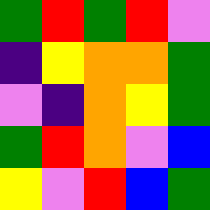[["green", "red", "green", "red", "violet"], ["indigo", "yellow", "orange", "orange", "green"], ["violet", "indigo", "orange", "yellow", "green"], ["green", "red", "orange", "violet", "blue"], ["yellow", "violet", "red", "blue", "green"]]